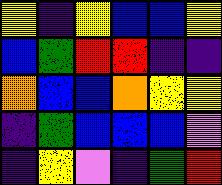[["yellow", "indigo", "yellow", "blue", "blue", "yellow"], ["blue", "green", "red", "red", "indigo", "indigo"], ["orange", "blue", "blue", "orange", "yellow", "yellow"], ["indigo", "green", "blue", "blue", "blue", "violet"], ["indigo", "yellow", "violet", "indigo", "green", "red"]]